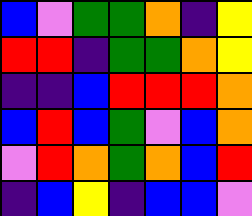[["blue", "violet", "green", "green", "orange", "indigo", "yellow"], ["red", "red", "indigo", "green", "green", "orange", "yellow"], ["indigo", "indigo", "blue", "red", "red", "red", "orange"], ["blue", "red", "blue", "green", "violet", "blue", "orange"], ["violet", "red", "orange", "green", "orange", "blue", "red"], ["indigo", "blue", "yellow", "indigo", "blue", "blue", "violet"]]